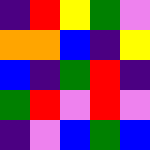[["indigo", "red", "yellow", "green", "violet"], ["orange", "orange", "blue", "indigo", "yellow"], ["blue", "indigo", "green", "red", "indigo"], ["green", "red", "violet", "red", "violet"], ["indigo", "violet", "blue", "green", "blue"]]